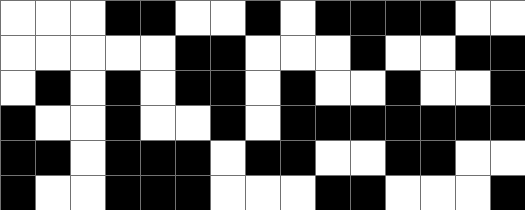[["white", "white", "white", "black", "black", "white", "white", "black", "white", "black", "black", "black", "black", "white", "white"], ["white", "white", "white", "white", "white", "black", "black", "white", "white", "white", "black", "white", "white", "black", "black"], ["white", "black", "white", "black", "white", "black", "black", "white", "black", "white", "white", "black", "white", "white", "black"], ["black", "white", "white", "black", "white", "white", "black", "white", "black", "black", "black", "black", "black", "black", "black"], ["black", "black", "white", "black", "black", "black", "white", "black", "black", "white", "white", "black", "black", "white", "white"], ["black", "white", "white", "black", "black", "black", "white", "white", "white", "black", "black", "white", "white", "white", "black"]]